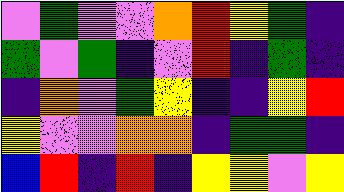[["violet", "green", "violet", "violet", "orange", "red", "yellow", "green", "indigo"], ["green", "violet", "green", "indigo", "violet", "red", "indigo", "green", "indigo"], ["indigo", "orange", "violet", "green", "yellow", "indigo", "indigo", "yellow", "red"], ["yellow", "violet", "violet", "orange", "orange", "indigo", "green", "green", "indigo"], ["blue", "red", "indigo", "red", "indigo", "yellow", "yellow", "violet", "yellow"]]